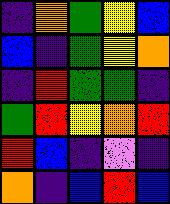[["indigo", "orange", "green", "yellow", "blue"], ["blue", "indigo", "green", "yellow", "orange"], ["indigo", "red", "green", "green", "indigo"], ["green", "red", "yellow", "orange", "red"], ["red", "blue", "indigo", "violet", "indigo"], ["orange", "indigo", "blue", "red", "blue"]]